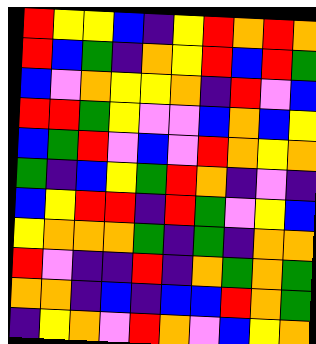[["red", "yellow", "yellow", "blue", "indigo", "yellow", "red", "orange", "red", "orange"], ["red", "blue", "green", "indigo", "orange", "yellow", "red", "blue", "red", "green"], ["blue", "violet", "orange", "yellow", "yellow", "orange", "indigo", "red", "violet", "blue"], ["red", "red", "green", "yellow", "violet", "violet", "blue", "orange", "blue", "yellow"], ["blue", "green", "red", "violet", "blue", "violet", "red", "orange", "yellow", "orange"], ["green", "indigo", "blue", "yellow", "green", "red", "orange", "indigo", "violet", "indigo"], ["blue", "yellow", "red", "red", "indigo", "red", "green", "violet", "yellow", "blue"], ["yellow", "orange", "orange", "orange", "green", "indigo", "green", "indigo", "orange", "orange"], ["red", "violet", "indigo", "indigo", "red", "indigo", "orange", "green", "orange", "green"], ["orange", "orange", "indigo", "blue", "indigo", "blue", "blue", "red", "orange", "green"], ["indigo", "yellow", "orange", "violet", "red", "orange", "violet", "blue", "yellow", "orange"]]